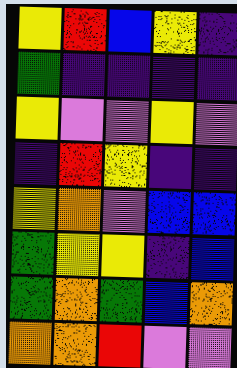[["yellow", "red", "blue", "yellow", "indigo"], ["green", "indigo", "indigo", "indigo", "indigo"], ["yellow", "violet", "violet", "yellow", "violet"], ["indigo", "red", "yellow", "indigo", "indigo"], ["yellow", "orange", "violet", "blue", "blue"], ["green", "yellow", "yellow", "indigo", "blue"], ["green", "orange", "green", "blue", "orange"], ["orange", "orange", "red", "violet", "violet"]]